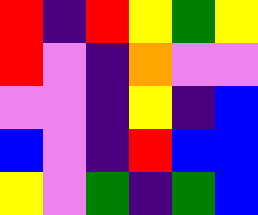[["red", "indigo", "red", "yellow", "green", "yellow"], ["red", "violet", "indigo", "orange", "violet", "violet"], ["violet", "violet", "indigo", "yellow", "indigo", "blue"], ["blue", "violet", "indigo", "red", "blue", "blue"], ["yellow", "violet", "green", "indigo", "green", "blue"]]